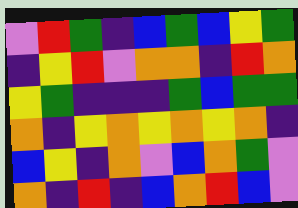[["violet", "red", "green", "indigo", "blue", "green", "blue", "yellow", "green"], ["indigo", "yellow", "red", "violet", "orange", "orange", "indigo", "red", "orange"], ["yellow", "green", "indigo", "indigo", "indigo", "green", "blue", "green", "green"], ["orange", "indigo", "yellow", "orange", "yellow", "orange", "yellow", "orange", "indigo"], ["blue", "yellow", "indigo", "orange", "violet", "blue", "orange", "green", "violet"], ["orange", "indigo", "red", "indigo", "blue", "orange", "red", "blue", "violet"]]